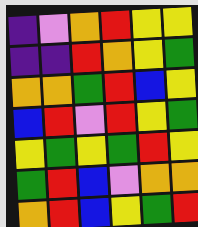[["indigo", "violet", "orange", "red", "yellow", "yellow"], ["indigo", "indigo", "red", "orange", "yellow", "green"], ["orange", "orange", "green", "red", "blue", "yellow"], ["blue", "red", "violet", "red", "yellow", "green"], ["yellow", "green", "yellow", "green", "red", "yellow"], ["green", "red", "blue", "violet", "orange", "orange"], ["orange", "red", "blue", "yellow", "green", "red"]]